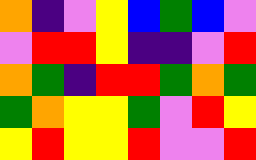[["orange", "indigo", "violet", "yellow", "blue", "green", "blue", "violet"], ["violet", "red", "red", "yellow", "indigo", "indigo", "violet", "red"], ["orange", "green", "indigo", "red", "red", "green", "orange", "green"], ["green", "orange", "yellow", "yellow", "green", "violet", "red", "yellow"], ["yellow", "red", "yellow", "yellow", "red", "violet", "violet", "red"]]